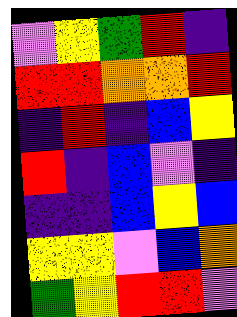[["violet", "yellow", "green", "red", "indigo"], ["red", "red", "orange", "orange", "red"], ["indigo", "red", "indigo", "blue", "yellow"], ["red", "indigo", "blue", "violet", "indigo"], ["indigo", "indigo", "blue", "yellow", "blue"], ["yellow", "yellow", "violet", "blue", "orange"], ["green", "yellow", "red", "red", "violet"]]